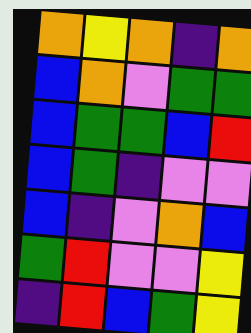[["orange", "yellow", "orange", "indigo", "orange"], ["blue", "orange", "violet", "green", "green"], ["blue", "green", "green", "blue", "red"], ["blue", "green", "indigo", "violet", "violet"], ["blue", "indigo", "violet", "orange", "blue"], ["green", "red", "violet", "violet", "yellow"], ["indigo", "red", "blue", "green", "yellow"]]